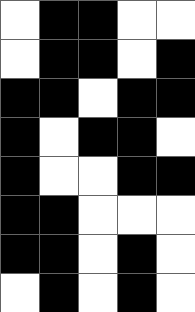[["white", "black", "black", "white", "white"], ["white", "black", "black", "white", "black"], ["black", "black", "white", "black", "black"], ["black", "white", "black", "black", "white"], ["black", "white", "white", "black", "black"], ["black", "black", "white", "white", "white"], ["black", "black", "white", "black", "white"], ["white", "black", "white", "black", "white"]]